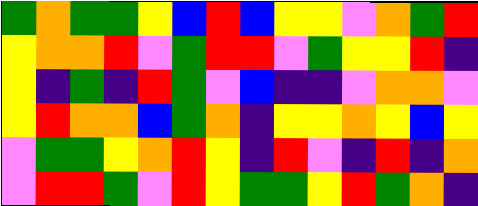[["green", "orange", "green", "green", "yellow", "blue", "red", "blue", "yellow", "yellow", "violet", "orange", "green", "red"], ["yellow", "orange", "orange", "red", "violet", "green", "red", "red", "violet", "green", "yellow", "yellow", "red", "indigo"], ["yellow", "indigo", "green", "indigo", "red", "green", "violet", "blue", "indigo", "indigo", "violet", "orange", "orange", "violet"], ["yellow", "red", "orange", "orange", "blue", "green", "orange", "indigo", "yellow", "yellow", "orange", "yellow", "blue", "yellow"], ["violet", "green", "green", "yellow", "orange", "red", "yellow", "indigo", "red", "violet", "indigo", "red", "indigo", "orange"], ["violet", "red", "red", "green", "violet", "red", "yellow", "green", "green", "yellow", "red", "green", "orange", "indigo"]]